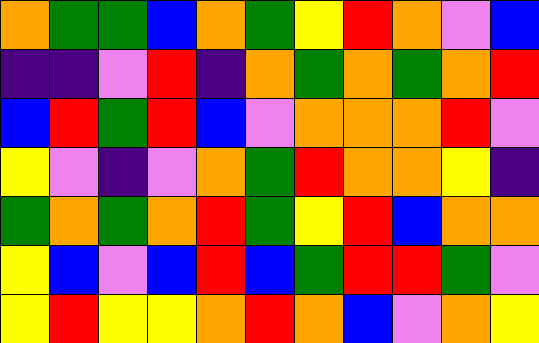[["orange", "green", "green", "blue", "orange", "green", "yellow", "red", "orange", "violet", "blue"], ["indigo", "indigo", "violet", "red", "indigo", "orange", "green", "orange", "green", "orange", "red"], ["blue", "red", "green", "red", "blue", "violet", "orange", "orange", "orange", "red", "violet"], ["yellow", "violet", "indigo", "violet", "orange", "green", "red", "orange", "orange", "yellow", "indigo"], ["green", "orange", "green", "orange", "red", "green", "yellow", "red", "blue", "orange", "orange"], ["yellow", "blue", "violet", "blue", "red", "blue", "green", "red", "red", "green", "violet"], ["yellow", "red", "yellow", "yellow", "orange", "red", "orange", "blue", "violet", "orange", "yellow"]]